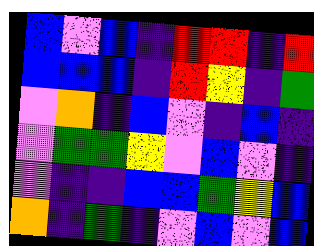[["blue", "violet", "blue", "indigo", "red", "red", "indigo", "red"], ["blue", "blue", "blue", "indigo", "red", "yellow", "indigo", "green"], ["violet", "orange", "indigo", "blue", "violet", "indigo", "blue", "indigo"], ["violet", "green", "green", "yellow", "violet", "blue", "violet", "indigo"], ["violet", "indigo", "indigo", "blue", "blue", "green", "yellow", "blue"], ["orange", "indigo", "green", "indigo", "violet", "blue", "violet", "blue"]]